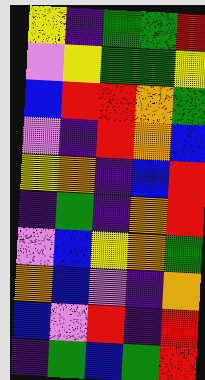[["yellow", "indigo", "green", "green", "red"], ["violet", "yellow", "green", "green", "yellow"], ["blue", "red", "red", "orange", "green"], ["violet", "indigo", "red", "orange", "blue"], ["yellow", "orange", "indigo", "blue", "red"], ["indigo", "green", "indigo", "orange", "red"], ["violet", "blue", "yellow", "orange", "green"], ["orange", "blue", "violet", "indigo", "orange"], ["blue", "violet", "red", "indigo", "red"], ["indigo", "green", "blue", "green", "red"]]